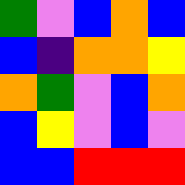[["green", "violet", "blue", "orange", "blue"], ["blue", "indigo", "orange", "orange", "yellow"], ["orange", "green", "violet", "blue", "orange"], ["blue", "yellow", "violet", "blue", "violet"], ["blue", "blue", "red", "red", "red"]]